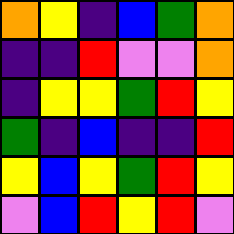[["orange", "yellow", "indigo", "blue", "green", "orange"], ["indigo", "indigo", "red", "violet", "violet", "orange"], ["indigo", "yellow", "yellow", "green", "red", "yellow"], ["green", "indigo", "blue", "indigo", "indigo", "red"], ["yellow", "blue", "yellow", "green", "red", "yellow"], ["violet", "blue", "red", "yellow", "red", "violet"]]